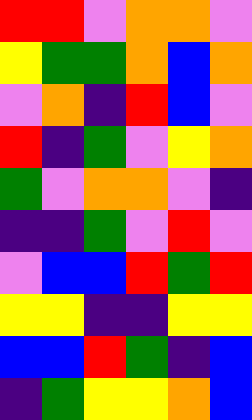[["red", "red", "violet", "orange", "orange", "violet"], ["yellow", "green", "green", "orange", "blue", "orange"], ["violet", "orange", "indigo", "red", "blue", "violet"], ["red", "indigo", "green", "violet", "yellow", "orange"], ["green", "violet", "orange", "orange", "violet", "indigo"], ["indigo", "indigo", "green", "violet", "red", "violet"], ["violet", "blue", "blue", "red", "green", "red"], ["yellow", "yellow", "indigo", "indigo", "yellow", "yellow"], ["blue", "blue", "red", "green", "indigo", "blue"], ["indigo", "green", "yellow", "yellow", "orange", "blue"]]